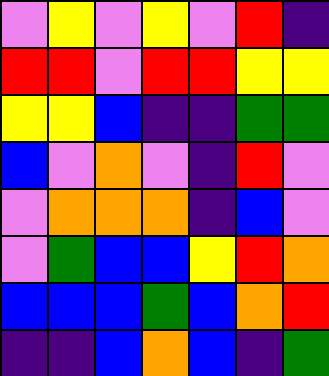[["violet", "yellow", "violet", "yellow", "violet", "red", "indigo"], ["red", "red", "violet", "red", "red", "yellow", "yellow"], ["yellow", "yellow", "blue", "indigo", "indigo", "green", "green"], ["blue", "violet", "orange", "violet", "indigo", "red", "violet"], ["violet", "orange", "orange", "orange", "indigo", "blue", "violet"], ["violet", "green", "blue", "blue", "yellow", "red", "orange"], ["blue", "blue", "blue", "green", "blue", "orange", "red"], ["indigo", "indigo", "blue", "orange", "blue", "indigo", "green"]]